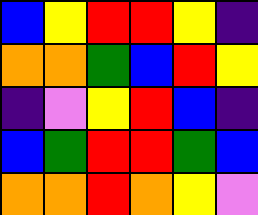[["blue", "yellow", "red", "red", "yellow", "indigo"], ["orange", "orange", "green", "blue", "red", "yellow"], ["indigo", "violet", "yellow", "red", "blue", "indigo"], ["blue", "green", "red", "red", "green", "blue"], ["orange", "orange", "red", "orange", "yellow", "violet"]]